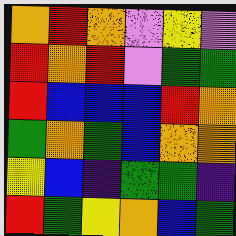[["orange", "red", "orange", "violet", "yellow", "violet"], ["red", "orange", "red", "violet", "green", "green"], ["red", "blue", "blue", "blue", "red", "orange"], ["green", "orange", "green", "blue", "orange", "orange"], ["yellow", "blue", "indigo", "green", "green", "indigo"], ["red", "green", "yellow", "orange", "blue", "green"]]